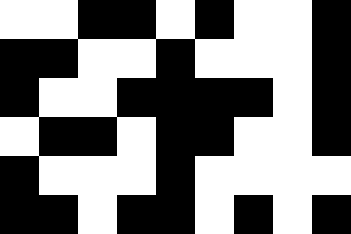[["white", "white", "black", "black", "white", "black", "white", "white", "black"], ["black", "black", "white", "white", "black", "white", "white", "white", "black"], ["black", "white", "white", "black", "black", "black", "black", "white", "black"], ["white", "black", "black", "white", "black", "black", "white", "white", "black"], ["black", "white", "white", "white", "black", "white", "white", "white", "white"], ["black", "black", "white", "black", "black", "white", "black", "white", "black"]]